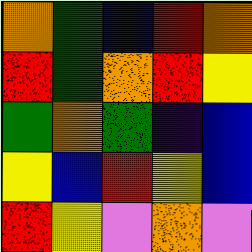[["orange", "green", "blue", "red", "orange"], ["red", "green", "orange", "red", "yellow"], ["green", "orange", "green", "indigo", "blue"], ["yellow", "blue", "red", "yellow", "blue"], ["red", "yellow", "violet", "orange", "violet"]]